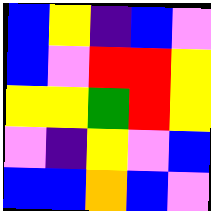[["blue", "yellow", "indigo", "blue", "violet"], ["blue", "violet", "red", "red", "yellow"], ["yellow", "yellow", "green", "red", "yellow"], ["violet", "indigo", "yellow", "violet", "blue"], ["blue", "blue", "orange", "blue", "violet"]]